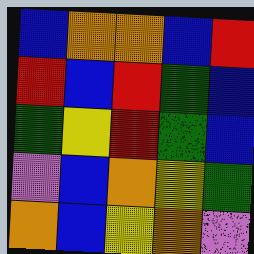[["blue", "orange", "orange", "blue", "red"], ["red", "blue", "red", "green", "blue"], ["green", "yellow", "red", "green", "blue"], ["violet", "blue", "orange", "yellow", "green"], ["orange", "blue", "yellow", "orange", "violet"]]